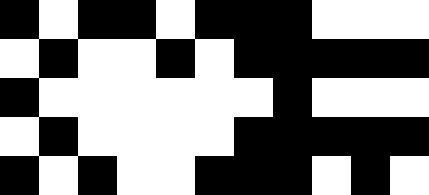[["black", "white", "black", "black", "white", "black", "black", "black", "white", "white", "white"], ["white", "black", "white", "white", "black", "white", "black", "black", "black", "black", "black"], ["black", "white", "white", "white", "white", "white", "white", "black", "white", "white", "white"], ["white", "black", "white", "white", "white", "white", "black", "black", "black", "black", "black"], ["black", "white", "black", "white", "white", "black", "black", "black", "white", "black", "white"]]